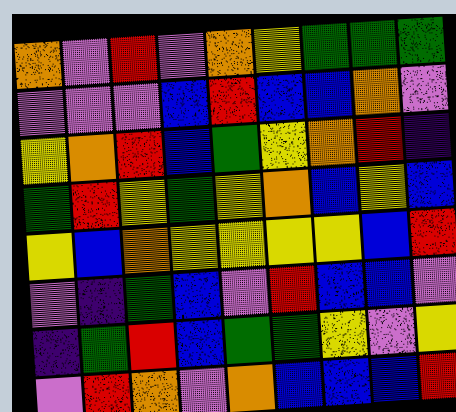[["orange", "violet", "red", "violet", "orange", "yellow", "green", "green", "green"], ["violet", "violet", "violet", "blue", "red", "blue", "blue", "orange", "violet"], ["yellow", "orange", "red", "blue", "green", "yellow", "orange", "red", "indigo"], ["green", "red", "yellow", "green", "yellow", "orange", "blue", "yellow", "blue"], ["yellow", "blue", "orange", "yellow", "yellow", "yellow", "yellow", "blue", "red"], ["violet", "indigo", "green", "blue", "violet", "red", "blue", "blue", "violet"], ["indigo", "green", "red", "blue", "green", "green", "yellow", "violet", "yellow"], ["violet", "red", "orange", "violet", "orange", "blue", "blue", "blue", "red"]]